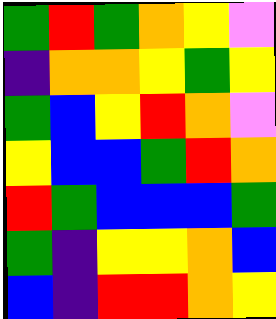[["green", "red", "green", "orange", "yellow", "violet"], ["indigo", "orange", "orange", "yellow", "green", "yellow"], ["green", "blue", "yellow", "red", "orange", "violet"], ["yellow", "blue", "blue", "green", "red", "orange"], ["red", "green", "blue", "blue", "blue", "green"], ["green", "indigo", "yellow", "yellow", "orange", "blue"], ["blue", "indigo", "red", "red", "orange", "yellow"]]